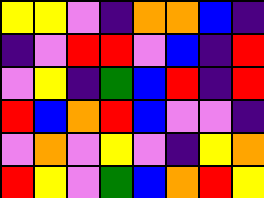[["yellow", "yellow", "violet", "indigo", "orange", "orange", "blue", "indigo"], ["indigo", "violet", "red", "red", "violet", "blue", "indigo", "red"], ["violet", "yellow", "indigo", "green", "blue", "red", "indigo", "red"], ["red", "blue", "orange", "red", "blue", "violet", "violet", "indigo"], ["violet", "orange", "violet", "yellow", "violet", "indigo", "yellow", "orange"], ["red", "yellow", "violet", "green", "blue", "orange", "red", "yellow"]]